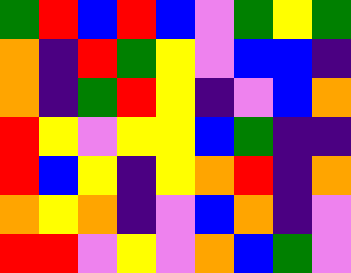[["green", "red", "blue", "red", "blue", "violet", "green", "yellow", "green"], ["orange", "indigo", "red", "green", "yellow", "violet", "blue", "blue", "indigo"], ["orange", "indigo", "green", "red", "yellow", "indigo", "violet", "blue", "orange"], ["red", "yellow", "violet", "yellow", "yellow", "blue", "green", "indigo", "indigo"], ["red", "blue", "yellow", "indigo", "yellow", "orange", "red", "indigo", "orange"], ["orange", "yellow", "orange", "indigo", "violet", "blue", "orange", "indigo", "violet"], ["red", "red", "violet", "yellow", "violet", "orange", "blue", "green", "violet"]]